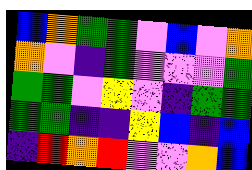[["blue", "orange", "green", "green", "violet", "blue", "violet", "orange"], ["orange", "violet", "indigo", "green", "violet", "violet", "violet", "green"], ["green", "green", "violet", "yellow", "violet", "indigo", "green", "green"], ["green", "green", "indigo", "indigo", "yellow", "blue", "indigo", "blue"], ["indigo", "red", "orange", "red", "violet", "violet", "orange", "blue"]]